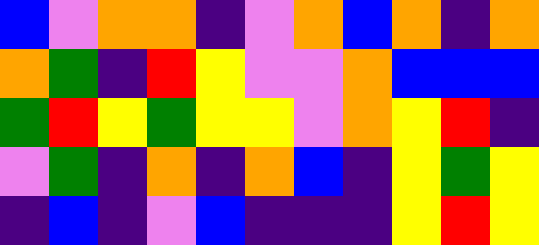[["blue", "violet", "orange", "orange", "indigo", "violet", "orange", "blue", "orange", "indigo", "orange"], ["orange", "green", "indigo", "red", "yellow", "violet", "violet", "orange", "blue", "blue", "blue"], ["green", "red", "yellow", "green", "yellow", "yellow", "violet", "orange", "yellow", "red", "indigo"], ["violet", "green", "indigo", "orange", "indigo", "orange", "blue", "indigo", "yellow", "green", "yellow"], ["indigo", "blue", "indigo", "violet", "blue", "indigo", "indigo", "indigo", "yellow", "red", "yellow"]]